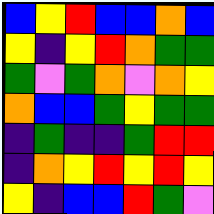[["blue", "yellow", "red", "blue", "blue", "orange", "blue"], ["yellow", "indigo", "yellow", "red", "orange", "green", "green"], ["green", "violet", "green", "orange", "violet", "orange", "yellow"], ["orange", "blue", "blue", "green", "yellow", "green", "green"], ["indigo", "green", "indigo", "indigo", "green", "red", "red"], ["indigo", "orange", "yellow", "red", "yellow", "red", "yellow"], ["yellow", "indigo", "blue", "blue", "red", "green", "violet"]]